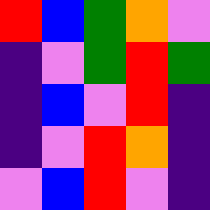[["red", "blue", "green", "orange", "violet"], ["indigo", "violet", "green", "red", "green"], ["indigo", "blue", "violet", "red", "indigo"], ["indigo", "violet", "red", "orange", "indigo"], ["violet", "blue", "red", "violet", "indigo"]]